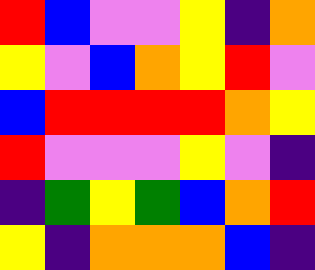[["red", "blue", "violet", "violet", "yellow", "indigo", "orange"], ["yellow", "violet", "blue", "orange", "yellow", "red", "violet"], ["blue", "red", "red", "red", "red", "orange", "yellow"], ["red", "violet", "violet", "violet", "yellow", "violet", "indigo"], ["indigo", "green", "yellow", "green", "blue", "orange", "red"], ["yellow", "indigo", "orange", "orange", "orange", "blue", "indigo"]]